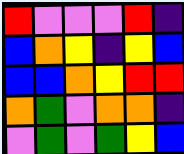[["red", "violet", "violet", "violet", "red", "indigo"], ["blue", "orange", "yellow", "indigo", "yellow", "blue"], ["blue", "blue", "orange", "yellow", "red", "red"], ["orange", "green", "violet", "orange", "orange", "indigo"], ["violet", "green", "violet", "green", "yellow", "blue"]]